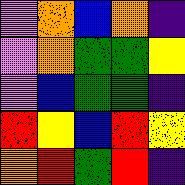[["violet", "orange", "blue", "orange", "indigo"], ["violet", "orange", "green", "green", "yellow"], ["violet", "blue", "green", "green", "indigo"], ["red", "yellow", "blue", "red", "yellow"], ["orange", "red", "green", "red", "indigo"]]